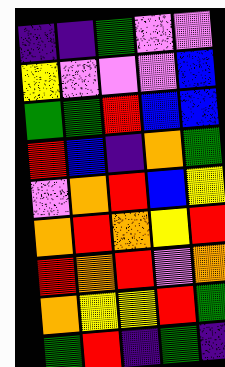[["indigo", "indigo", "green", "violet", "violet"], ["yellow", "violet", "violet", "violet", "blue"], ["green", "green", "red", "blue", "blue"], ["red", "blue", "indigo", "orange", "green"], ["violet", "orange", "red", "blue", "yellow"], ["orange", "red", "orange", "yellow", "red"], ["red", "orange", "red", "violet", "orange"], ["orange", "yellow", "yellow", "red", "green"], ["green", "red", "indigo", "green", "indigo"]]